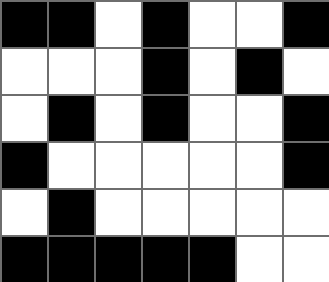[["black", "black", "white", "black", "white", "white", "black"], ["white", "white", "white", "black", "white", "black", "white"], ["white", "black", "white", "black", "white", "white", "black"], ["black", "white", "white", "white", "white", "white", "black"], ["white", "black", "white", "white", "white", "white", "white"], ["black", "black", "black", "black", "black", "white", "white"]]